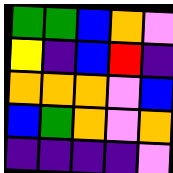[["green", "green", "blue", "orange", "violet"], ["yellow", "indigo", "blue", "red", "indigo"], ["orange", "orange", "orange", "violet", "blue"], ["blue", "green", "orange", "violet", "orange"], ["indigo", "indigo", "indigo", "indigo", "violet"]]